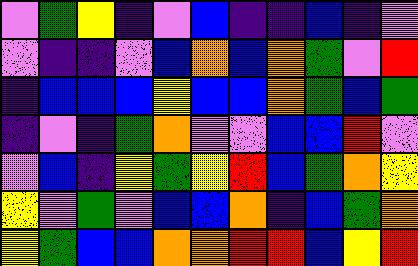[["violet", "green", "yellow", "indigo", "violet", "blue", "indigo", "indigo", "blue", "indigo", "violet"], ["violet", "indigo", "indigo", "violet", "blue", "orange", "blue", "orange", "green", "violet", "red"], ["indigo", "blue", "blue", "blue", "yellow", "blue", "blue", "orange", "green", "blue", "green"], ["indigo", "violet", "indigo", "green", "orange", "violet", "violet", "blue", "blue", "red", "violet"], ["violet", "blue", "indigo", "yellow", "green", "yellow", "red", "blue", "green", "orange", "yellow"], ["yellow", "violet", "green", "violet", "blue", "blue", "orange", "indigo", "blue", "green", "orange"], ["yellow", "green", "blue", "blue", "orange", "orange", "red", "red", "blue", "yellow", "red"]]